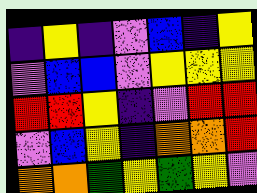[["indigo", "yellow", "indigo", "violet", "blue", "indigo", "yellow"], ["violet", "blue", "blue", "violet", "yellow", "yellow", "yellow"], ["red", "red", "yellow", "indigo", "violet", "red", "red"], ["violet", "blue", "yellow", "indigo", "orange", "orange", "red"], ["orange", "orange", "green", "yellow", "green", "yellow", "violet"]]